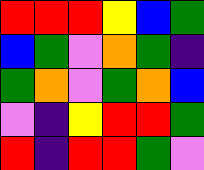[["red", "red", "red", "yellow", "blue", "green"], ["blue", "green", "violet", "orange", "green", "indigo"], ["green", "orange", "violet", "green", "orange", "blue"], ["violet", "indigo", "yellow", "red", "red", "green"], ["red", "indigo", "red", "red", "green", "violet"]]